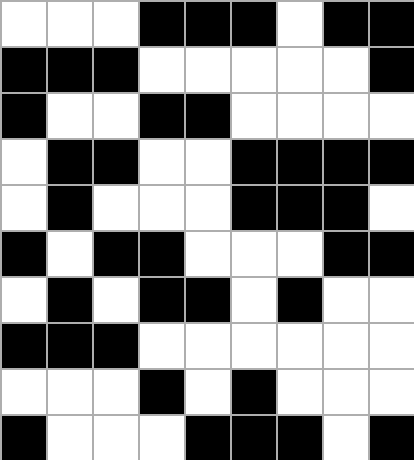[["white", "white", "white", "black", "black", "black", "white", "black", "black"], ["black", "black", "black", "white", "white", "white", "white", "white", "black"], ["black", "white", "white", "black", "black", "white", "white", "white", "white"], ["white", "black", "black", "white", "white", "black", "black", "black", "black"], ["white", "black", "white", "white", "white", "black", "black", "black", "white"], ["black", "white", "black", "black", "white", "white", "white", "black", "black"], ["white", "black", "white", "black", "black", "white", "black", "white", "white"], ["black", "black", "black", "white", "white", "white", "white", "white", "white"], ["white", "white", "white", "black", "white", "black", "white", "white", "white"], ["black", "white", "white", "white", "black", "black", "black", "white", "black"]]